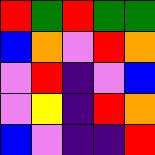[["red", "green", "red", "green", "green"], ["blue", "orange", "violet", "red", "orange"], ["violet", "red", "indigo", "violet", "blue"], ["violet", "yellow", "indigo", "red", "orange"], ["blue", "violet", "indigo", "indigo", "red"]]